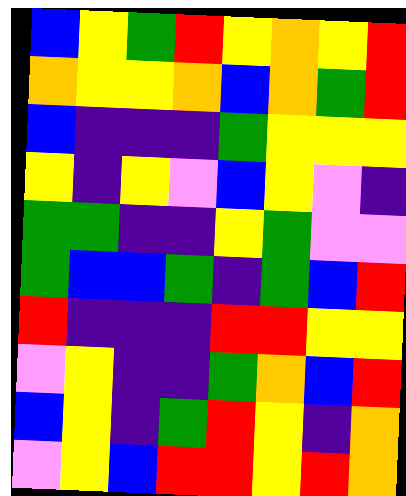[["blue", "yellow", "green", "red", "yellow", "orange", "yellow", "red"], ["orange", "yellow", "yellow", "orange", "blue", "orange", "green", "red"], ["blue", "indigo", "indigo", "indigo", "green", "yellow", "yellow", "yellow"], ["yellow", "indigo", "yellow", "violet", "blue", "yellow", "violet", "indigo"], ["green", "green", "indigo", "indigo", "yellow", "green", "violet", "violet"], ["green", "blue", "blue", "green", "indigo", "green", "blue", "red"], ["red", "indigo", "indigo", "indigo", "red", "red", "yellow", "yellow"], ["violet", "yellow", "indigo", "indigo", "green", "orange", "blue", "red"], ["blue", "yellow", "indigo", "green", "red", "yellow", "indigo", "orange"], ["violet", "yellow", "blue", "red", "red", "yellow", "red", "orange"]]